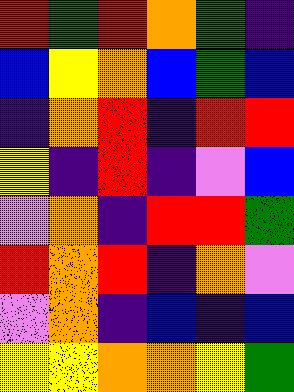[["red", "green", "red", "orange", "green", "indigo"], ["blue", "yellow", "orange", "blue", "green", "blue"], ["indigo", "orange", "red", "indigo", "red", "red"], ["yellow", "indigo", "red", "indigo", "violet", "blue"], ["violet", "orange", "indigo", "red", "red", "green"], ["red", "orange", "red", "indigo", "orange", "violet"], ["violet", "orange", "indigo", "blue", "indigo", "blue"], ["yellow", "yellow", "orange", "orange", "yellow", "green"]]